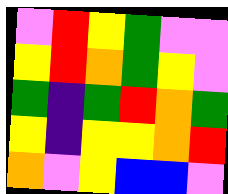[["violet", "red", "yellow", "green", "violet", "violet"], ["yellow", "red", "orange", "green", "yellow", "violet"], ["green", "indigo", "green", "red", "orange", "green"], ["yellow", "indigo", "yellow", "yellow", "orange", "red"], ["orange", "violet", "yellow", "blue", "blue", "violet"]]